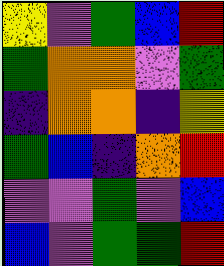[["yellow", "violet", "green", "blue", "red"], ["green", "orange", "orange", "violet", "green"], ["indigo", "orange", "orange", "indigo", "yellow"], ["green", "blue", "indigo", "orange", "red"], ["violet", "violet", "green", "violet", "blue"], ["blue", "violet", "green", "green", "red"]]